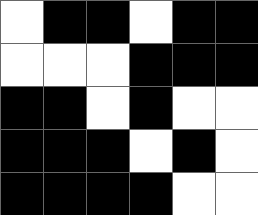[["white", "black", "black", "white", "black", "black"], ["white", "white", "white", "black", "black", "black"], ["black", "black", "white", "black", "white", "white"], ["black", "black", "black", "white", "black", "white"], ["black", "black", "black", "black", "white", "white"]]